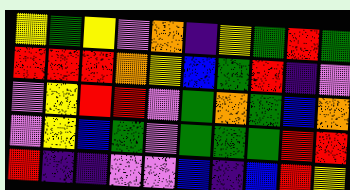[["yellow", "green", "yellow", "violet", "orange", "indigo", "yellow", "green", "red", "green"], ["red", "red", "red", "orange", "yellow", "blue", "green", "red", "indigo", "violet"], ["violet", "yellow", "red", "red", "violet", "green", "orange", "green", "blue", "orange"], ["violet", "yellow", "blue", "green", "violet", "green", "green", "green", "red", "red"], ["red", "indigo", "indigo", "violet", "violet", "blue", "indigo", "blue", "red", "yellow"]]